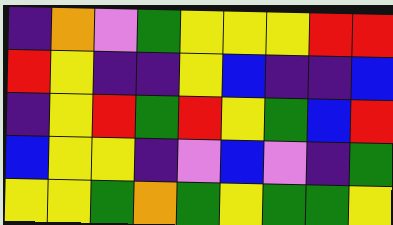[["indigo", "orange", "violet", "green", "yellow", "yellow", "yellow", "red", "red"], ["red", "yellow", "indigo", "indigo", "yellow", "blue", "indigo", "indigo", "blue"], ["indigo", "yellow", "red", "green", "red", "yellow", "green", "blue", "red"], ["blue", "yellow", "yellow", "indigo", "violet", "blue", "violet", "indigo", "green"], ["yellow", "yellow", "green", "orange", "green", "yellow", "green", "green", "yellow"]]